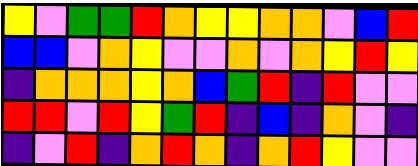[["yellow", "violet", "green", "green", "red", "orange", "yellow", "yellow", "orange", "orange", "violet", "blue", "red"], ["blue", "blue", "violet", "orange", "yellow", "violet", "violet", "orange", "violet", "orange", "yellow", "red", "yellow"], ["indigo", "orange", "orange", "orange", "yellow", "orange", "blue", "green", "red", "indigo", "red", "violet", "violet"], ["red", "red", "violet", "red", "yellow", "green", "red", "indigo", "blue", "indigo", "orange", "violet", "indigo"], ["indigo", "violet", "red", "indigo", "orange", "red", "orange", "indigo", "orange", "red", "yellow", "violet", "violet"]]